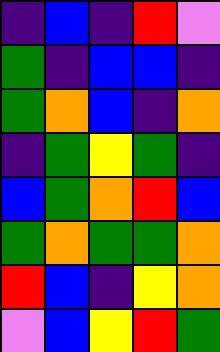[["indigo", "blue", "indigo", "red", "violet"], ["green", "indigo", "blue", "blue", "indigo"], ["green", "orange", "blue", "indigo", "orange"], ["indigo", "green", "yellow", "green", "indigo"], ["blue", "green", "orange", "red", "blue"], ["green", "orange", "green", "green", "orange"], ["red", "blue", "indigo", "yellow", "orange"], ["violet", "blue", "yellow", "red", "green"]]